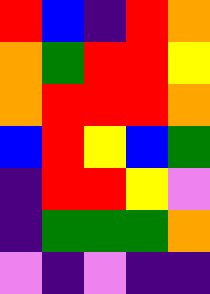[["red", "blue", "indigo", "red", "orange"], ["orange", "green", "red", "red", "yellow"], ["orange", "red", "red", "red", "orange"], ["blue", "red", "yellow", "blue", "green"], ["indigo", "red", "red", "yellow", "violet"], ["indigo", "green", "green", "green", "orange"], ["violet", "indigo", "violet", "indigo", "indigo"]]